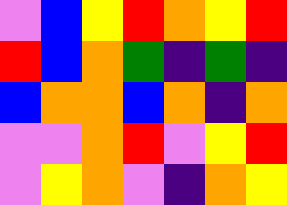[["violet", "blue", "yellow", "red", "orange", "yellow", "red"], ["red", "blue", "orange", "green", "indigo", "green", "indigo"], ["blue", "orange", "orange", "blue", "orange", "indigo", "orange"], ["violet", "violet", "orange", "red", "violet", "yellow", "red"], ["violet", "yellow", "orange", "violet", "indigo", "orange", "yellow"]]